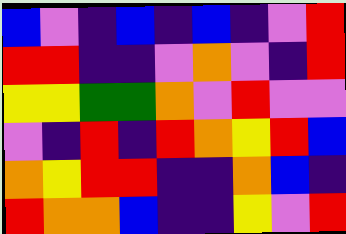[["blue", "violet", "indigo", "blue", "indigo", "blue", "indigo", "violet", "red"], ["red", "red", "indigo", "indigo", "violet", "orange", "violet", "indigo", "red"], ["yellow", "yellow", "green", "green", "orange", "violet", "red", "violet", "violet"], ["violet", "indigo", "red", "indigo", "red", "orange", "yellow", "red", "blue"], ["orange", "yellow", "red", "red", "indigo", "indigo", "orange", "blue", "indigo"], ["red", "orange", "orange", "blue", "indigo", "indigo", "yellow", "violet", "red"]]